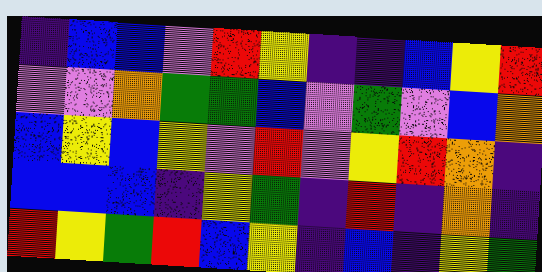[["indigo", "blue", "blue", "violet", "red", "yellow", "indigo", "indigo", "blue", "yellow", "red"], ["violet", "violet", "orange", "green", "green", "blue", "violet", "green", "violet", "blue", "orange"], ["blue", "yellow", "blue", "yellow", "violet", "red", "violet", "yellow", "red", "orange", "indigo"], ["blue", "blue", "blue", "indigo", "yellow", "green", "indigo", "red", "indigo", "orange", "indigo"], ["red", "yellow", "green", "red", "blue", "yellow", "indigo", "blue", "indigo", "yellow", "green"]]